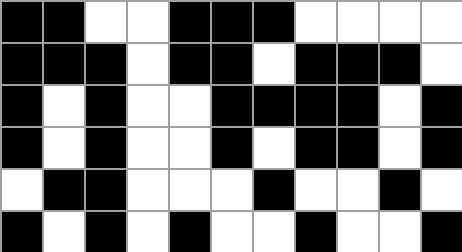[["black", "black", "white", "white", "black", "black", "black", "white", "white", "white", "white"], ["black", "black", "black", "white", "black", "black", "white", "black", "black", "black", "white"], ["black", "white", "black", "white", "white", "black", "black", "black", "black", "white", "black"], ["black", "white", "black", "white", "white", "black", "white", "black", "black", "white", "black"], ["white", "black", "black", "white", "white", "white", "black", "white", "white", "black", "white"], ["black", "white", "black", "white", "black", "white", "white", "black", "white", "white", "black"]]